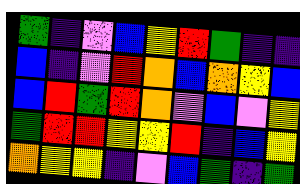[["green", "indigo", "violet", "blue", "yellow", "red", "green", "indigo", "indigo"], ["blue", "indigo", "violet", "red", "orange", "blue", "orange", "yellow", "blue"], ["blue", "red", "green", "red", "orange", "violet", "blue", "violet", "yellow"], ["green", "red", "red", "yellow", "yellow", "red", "indigo", "blue", "yellow"], ["orange", "yellow", "yellow", "indigo", "violet", "blue", "green", "indigo", "green"]]